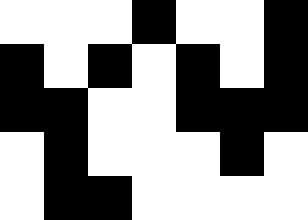[["white", "white", "white", "black", "white", "white", "black"], ["black", "white", "black", "white", "black", "white", "black"], ["black", "black", "white", "white", "black", "black", "black"], ["white", "black", "white", "white", "white", "black", "white"], ["white", "black", "black", "white", "white", "white", "white"]]